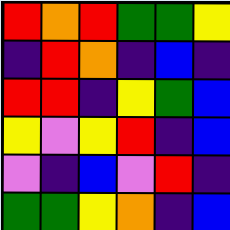[["red", "orange", "red", "green", "green", "yellow"], ["indigo", "red", "orange", "indigo", "blue", "indigo"], ["red", "red", "indigo", "yellow", "green", "blue"], ["yellow", "violet", "yellow", "red", "indigo", "blue"], ["violet", "indigo", "blue", "violet", "red", "indigo"], ["green", "green", "yellow", "orange", "indigo", "blue"]]